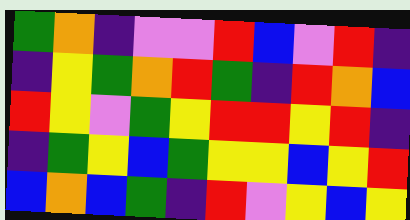[["green", "orange", "indigo", "violet", "violet", "red", "blue", "violet", "red", "indigo"], ["indigo", "yellow", "green", "orange", "red", "green", "indigo", "red", "orange", "blue"], ["red", "yellow", "violet", "green", "yellow", "red", "red", "yellow", "red", "indigo"], ["indigo", "green", "yellow", "blue", "green", "yellow", "yellow", "blue", "yellow", "red"], ["blue", "orange", "blue", "green", "indigo", "red", "violet", "yellow", "blue", "yellow"]]